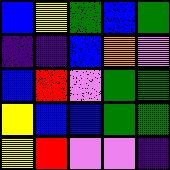[["blue", "yellow", "green", "blue", "green"], ["indigo", "indigo", "blue", "orange", "violet"], ["blue", "red", "violet", "green", "green"], ["yellow", "blue", "blue", "green", "green"], ["yellow", "red", "violet", "violet", "indigo"]]